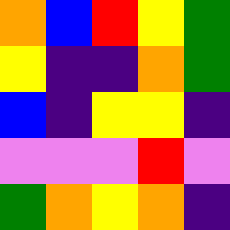[["orange", "blue", "red", "yellow", "green"], ["yellow", "indigo", "indigo", "orange", "green"], ["blue", "indigo", "yellow", "yellow", "indigo"], ["violet", "violet", "violet", "red", "violet"], ["green", "orange", "yellow", "orange", "indigo"]]